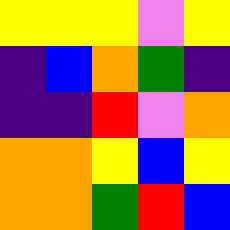[["yellow", "yellow", "yellow", "violet", "yellow"], ["indigo", "blue", "orange", "green", "indigo"], ["indigo", "indigo", "red", "violet", "orange"], ["orange", "orange", "yellow", "blue", "yellow"], ["orange", "orange", "green", "red", "blue"]]